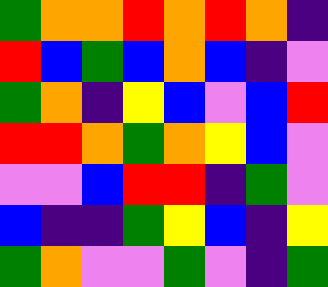[["green", "orange", "orange", "red", "orange", "red", "orange", "indigo"], ["red", "blue", "green", "blue", "orange", "blue", "indigo", "violet"], ["green", "orange", "indigo", "yellow", "blue", "violet", "blue", "red"], ["red", "red", "orange", "green", "orange", "yellow", "blue", "violet"], ["violet", "violet", "blue", "red", "red", "indigo", "green", "violet"], ["blue", "indigo", "indigo", "green", "yellow", "blue", "indigo", "yellow"], ["green", "orange", "violet", "violet", "green", "violet", "indigo", "green"]]